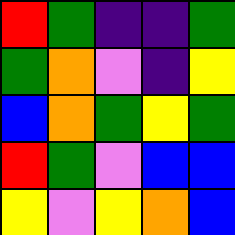[["red", "green", "indigo", "indigo", "green"], ["green", "orange", "violet", "indigo", "yellow"], ["blue", "orange", "green", "yellow", "green"], ["red", "green", "violet", "blue", "blue"], ["yellow", "violet", "yellow", "orange", "blue"]]